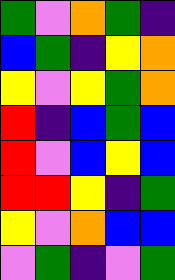[["green", "violet", "orange", "green", "indigo"], ["blue", "green", "indigo", "yellow", "orange"], ["yellow", "violet", "yellow", "green", "orange"], ["red", "indigo", "blue", "green", "blue"], ["red", "violet", "blue", "yellow", "blue"], ["red", "red", "yellow", "indigo", "green"], ["yellow", "violet", "orange", "blue", "blue"], ["violet", "green", "indigo", "violet", "green"]]